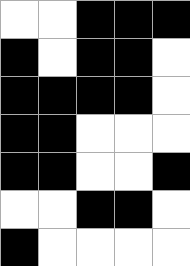[["white", "white", "black", "black", "black"], ["black", "white", "black", "black", "white"], ["black", "black", "black", "black", "white"], ["black", "black", "white", "white", "white"], ["black", "black", "white", "white", "black"], ["white", "white", "black", "black", "white"], ["black", "white", "white", "white", "white"]]